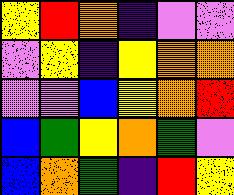[["yellow", "red", "orange", "indigo", "violet", "violet"], ["violet", "yellow", "indigo", "yellow", "orange", "orange"], ["violet", "violet", "blue", "yellow", "orange", "red"], ["blue", "green", "yellow", "orange", "green", "violet"], ["blue", "orange", "green", "indigo", "red", "yellow"]]